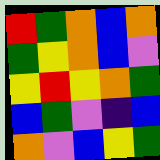[["red", "green", "orange", "blue", "orange"], ["green", "yellow", "orange", "blue", "violet"], ["yellow", "red", "yellow", "orange", "green"], ["blue", "green", "violet", "indigo", "blue"], ["orange", "violet", "blue", "yellow", "green"]]